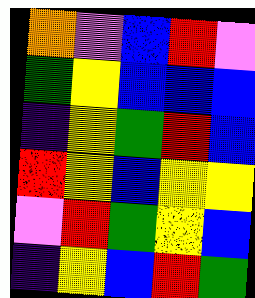[["orange", "violet", "blue", "red", "violet"], ["green", "yellow", "blue", "blue", "blue"], ["indigo", "yellow", "green", "red", "blue"], ["red", "yellow", "blue", "yellow", "yellow"], ["violet", "red", "green", "yellow", "blue"], ["indigo", "yellow", "blue", "red", "green"]]